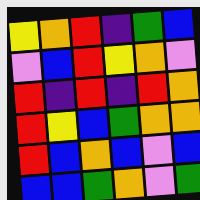[["yellow", "orange", "red", "indigo", "green", "blue"], ["violet", "blue", "red", "yellow", "orange", "violet"], ["red", "indigo", "red", "indigo", "red", "orange"], ["red", "yellow", "blue", "green", "orange", "orange"], ["red", "blue", "orange", "blue", "violet", "blue"], ["blue", "blue", "green", "orange", "violet", "green"]]